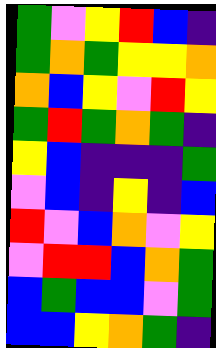[["green", "violet", "yellow", "red", "blue", "indigo"], ["green", "orange", "green", "yellow", "yellow", "orange"], ["orange", "blue", "yellow", "violet", "red", "yellow"], ["green", "red", "green", "orange", "green", "indigo"], ["yellow", "blue", "indigo", "indigo", "indigo", "green"], ["violet", "blue", "indigo", "yellow", "indigo", "blue"], ["red", "violet", "blue", "orange", "violet", "yellow"], ["violet", "red", "red", "blue", "orange", "green"], ["blue", "green", "blue", "blue", "violet", "green"], ["blue", "blue", "yellow", "orange", "green", "indigo"]]